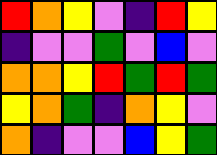[["red", "orange", "yellow", "violet", "indigo", "red", "yellow"], ["indigo", "violet", "violet", "green", "violet", "blue", "violet"], ["orange", "orange", "yellow", "red", "green", "red", "green"], ["yellow", "orange", "green", "indigo", "orange", "yellow", "violet"], ["orange", "indigo", "violet", "violet", "blue", "yellow", "green"]]